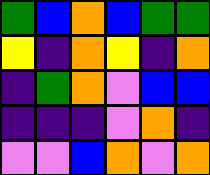[["green", "blue", "orange", "blue", "green", "green"], ["yellow", "indigo", "orange", "yellow", "indigo", "orange"], ["indigo", "green", "orange", "violet", "blue", "blue"], ["indigo", "indigo", "indigo", "violet", "orange", "indigo"], ["violet", "violet", "blue", "orange", "violet", "orange"]]